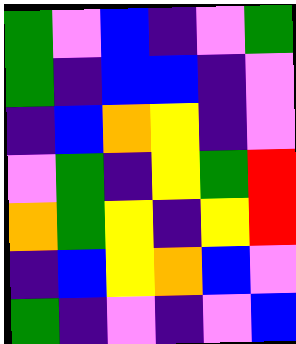[["green", "violet", "blue", "indigo", "violet", "green"], ["green", "indigo", "blue", "blue", "indigo", "violet"], ["indigo", "blue", "orange", "yellow", "indigo", "violet"], ["violet", "green", "indigo", "yellow", "green", "red"], ["orange", "green", "yellow", "indigo", "yellow", "red"], ["indigo", "blue", "yellow", "orange", "blue", "violet"], ["green", "indigo", "violet", "indigo", "violet", "blue"]]